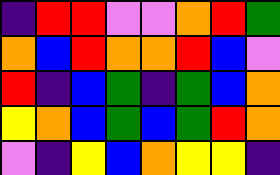[["indigo", "red", "red", "violet", "violet", "orange", "red", "green"], ["orange", "blue", "red", "orange", "orange", "red", "blue", "violet"], ["red", "indigo", "blue", "green", "indigo", "green", "blue", "orange"], ["yellow", "orange", "blue", "green", "blue", "green", "red", "orange"], ["violet", "indigo", "yellow", "blue", "orange", "yellow", "yellow", "indigo"]]